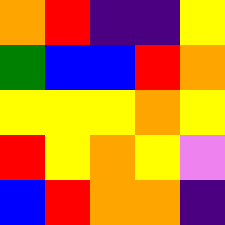[["orange", "red", "indigo", "indigo", "yellow"], ["green", "blue", "blue", "red", "orange"], ["yellow", "yellow", "yellow", "orange", "yellow"], ["red", "yellow", "orange", "yellow", "violet"], ["blue", "red", "orange", "orange", "indigo"]]